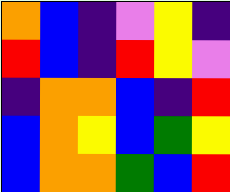[["orange", "blue", "indigo", "violet", "yellow", "indigo"], ["red", "blue", "indigo", "red", "yellow", "violet"], ["indigo", "orange", "orange", "blue", "indigo", "red"], ["blue", "orange", "yellow", "blue", "green", "yellow"], ["blue", "orange", "orange", "green", "blue", "red"]]